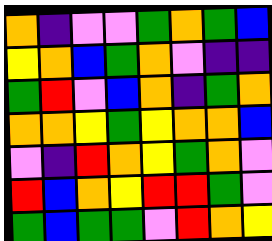[["orange", "indigo", "violet", "violet", "green", "orange", "green", "blue"], ["yellow", "orange", "blue", "green", "orange", "violet", "indigo", "indigo"], ["green", "red", "violet", "blue", "orange", "indigo", "green", "orange"], ["orange", "orange", "yellow", "green", "yellow", "orange", "orange", "blue"], ["violet", "indigo", "red", "orange", "yellow", "green", "orange", "violet"], ["red", "blue", "orange", "yellow", "red", "red", "green", "violet"], ["green", "blue", "green", "green", "violet", "red", "orange", "yellow"]]